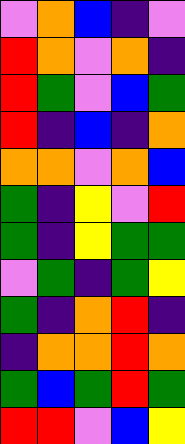[["violet", "orange", "blue", "indigo", "violet"], ["red", "orange", "violet", "orange", "indigo"], ["red", "green", "violet", "blue", "green"], ["red", "indigo", "blue", "indigo", "orange"], ["orange", "orange", "violet", "orange", "blue"], ["green", "indigo", "yellow", "violet", "red"], ["green", "indigo", "yellow", "green", "green"], ["violet", "green", "indigo", "green", "yellow"], ["green", "indigo", "orange", "red", "indigo"], ["indigo", "orange", "orange", "red", "orange"], ["green", "blue", "green", "red", "green"], ["red", "red", "violet", "blue", "yellow"]]